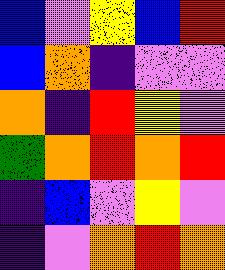[["blue", "violet", "yellow", "blue", "red"], ["blue", "orange", "indigo", "violet", "violet"], ["orange", "indigo", "red", "yellow", "violet"], ["green", "orange", "red", "orange", "red"], ["indigo", "blue", "violet", "yellow", "violet"], ["indigo", "violet", "orange", "red", "orange"]]